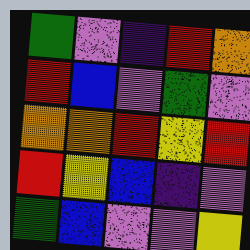[["green", "violet", "indigo", "red", "orange"], ["red", "blue", "violet", "green", "violet"], ["orange", "orange", "red", "yellow", "red"], ["red", "yellow", "blue", "indigo", "violet"], ["green", "blue", "violet", "violet", "yellow"]]